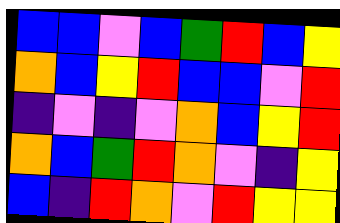[["blue", "blue", "violet", "blue", "green", "red", "blue", "yellow"], ["orange", "blue", "yellow", "red", "blue", "blue", "violet", "red"], ["indigo", "violet", "indigo", "violet", "orange", "blue", "yellow", "red"], ["orange", "blue", "green", "red", "orange", "violet", "indigo", "yellow"], ["blue", "indigo", "red", "orange", "violet", "red", "yellow", "yellow"]]